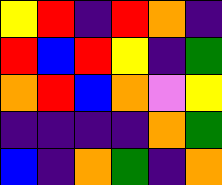[["yellow", "red", "indigo", "red", "orange", "indigo"], ["red", "blue", "red", "yellow", "indigo", "green"], ["orange", "red", "blue", "orange", "violet", "yellow"], ["indigo", "indigo", "indigo", "indigo", "orange", "green"], ["blue", "indigo", "orange", "green", "indigo", "orange"]]